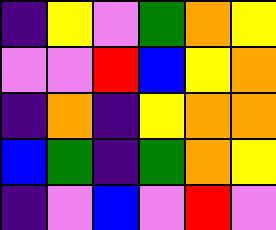[["indigo", "yellow", "violet", "green", "orange", "yellow"], ["violet", "violet", "red", "blue", "yellow", "orange"], ["indigo", "orange", "indigo", "yellow", "orange", "orange"], ["blue", "green", "indigo", "green", "orange", "yellow"], ["indigo", "violet", "blue", "violet", "red", "violet"]]